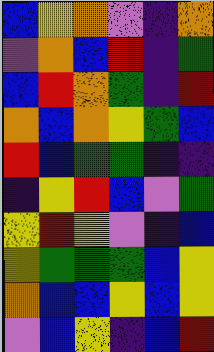[["blue", "yellow", "orange", "violet", "indigo", "orange"], ["violet", "orange", "blue", "red", "indigo", "green"], ["blue", "red", "orange", "green", "indigo", "red"], ["orange", "blue", "orange", "yellow", "green", "blue"], ["red", "blue", "green", "green", "indigo", "indigo"], ["indigo", "yellow", "red", "blue", "violet", "green"], ["yellow", "red", "yellow", "violet", "indigo", "blue"], ["yellow", "green", "green", "green", "blue", "yellow"], ["orange", "blue", "blue", "yellow", "blue", "yellow"], ["violet", "blue", "yellow", "indigo", "blue", "red"]]